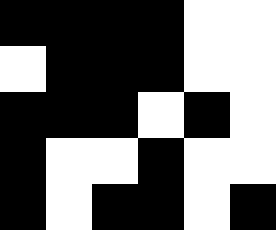[["black", "black", "black", "black", "white", "white"], ["white", "black", "black", "black", "white", "white"], ["black", "black", "black", "white", "black", "white"], ["black", "white", "white", "black", "white", "white"], ["black", "white", "black", "black", "white", "black"]]